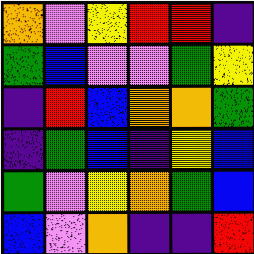[["orange", "violet", "yellow", "red", "red", "indigo"], ["green", "blue", "violet", "violet", "green", "yellow"], ["indigo", "red", "blue", "orange", "orange", "green"], ["indigo", "green", "blue", "indigo", "yellow", "blue"], ["green", "violet", "yellow", "orange", "green", "blue"], ["blue", "violet", "orange", "indigo", "indigo", "red"]]